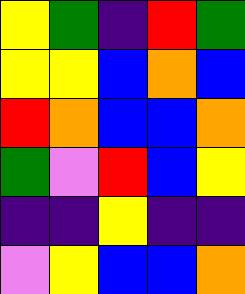[["yellow", "green", "indigo", "red", "green"], ["yellow", "yellow", "blue", "orange", "blue"], ["red", "orange", "blue", "blue", "orange"], ["green", "violet", "red", "blue", "yellow"], ["indigo", "indigo", "yellow", "indigo", "indigo"], ["violet", "yellow", "blue", "blue", "orange"]]